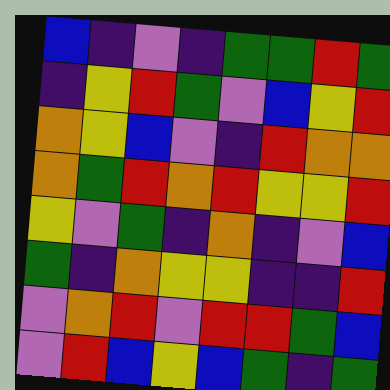[["blue", "indigo", "violet", "indigo", "green", "green", "red", "green"], ["indigo", "yellow", "red", "green", "violet", "blue", "yellow", "red"], ["orange", "yellow", "blue", "violet", "indigo", "red", "orange", "orange"], ["orange", "green", "red", "orange", "red", "yellow", "yellow", "red"], ["yellow", "violet", "green", "indigo", "orange", "indigo", "violet", "blue"], ["green", "indigo", "orange", "yellow", "yellow", "indigo", "indigo", "red"], ["violet", "orange", "red", "violet", "red", "red", "green", "blue"], ["violet", "red", "blue", "yellow", "blue", "green", "indigo", "green"]]